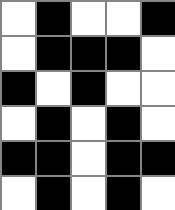[["white", "black", "white", "white", "black"], ["white", "black", "black", "black", "white"], ["black", "white", "black", "white", "white"], ["white", "black", "white", "black", "white"], ["black", "black", "white", "black", "black"], ["white", "black", "white", "black", "white"]]